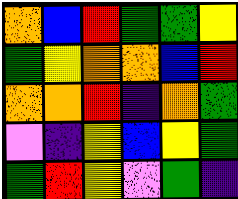[["orange", "blue", "red", "green", "green", "yellow"], ["green", "yellow", "orange", "orange", "blue", "red"], ["orange", "orange", "red", "indigo", "orange", "green"], ["violet", "indigo", "yellow", "blue", "yellow", "green"], ["green", "red", "yellow", "violet", "green", "indigo"]]